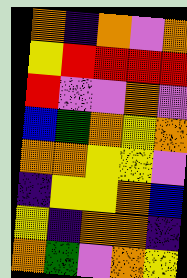[["orange", "indigo", "orange", "violet", "orange"], ["yellow", "red", "red", "red", "red"], ["red", "violet", "violet", "orange", "violet"], ["blue", "green", "orange", "yellow", "orange"], ["orange", "orange", "yellow", "yellow", "violet"], ["indigo", "yellow", "yellow", "orange", "blue"], ["yellow", "indigo", "orange", "orange", "indigo"], ["orange", "green", "violet", "orange", "yellow"]]